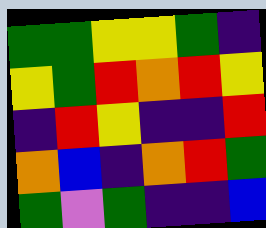[["green", "green", "yellow", "yellow", "green", "indigo"], ["yellow", "green", "red", "orange", "red", "yellow"], ["indigo", "red", "yellow", "indigo", "indigo", "red"], ["orange", "blue", "indigo", "orange", "red", "green"], ["green", "violet", "green", "indigo", "indigo", "blue"]]